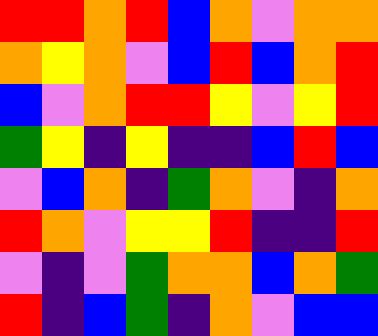[["red", "red", "orange", "red", "blue", "orange", "violet", "orange", "orange"], ["orange", "yellow", "orange", "violet", "blue", "red", "blue", "orange", "red"], ["blue", "violet", "orange", "red", "red", "yellow", "violet", "yellow", "red"], ["green", "yellow", "indigo", "yellow", "indigo", "indigo", "blue", "red", "blue"], ["violet", "blue", "orange", "indigo", "green", "orange", "violet", "indigo", "orange"], ["red", "orange", "violet", "yellow", "yellow", "red", "indigo", "indigo", "red"], ["violet", "indigo", "violet", "green", "orange", "orange", "blue", "orange", "green"], ["red", "indigo", "blue", "green", "indigo", "orange", "violet", "blue", "blue"]]